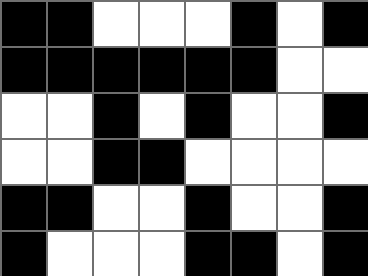[["black", "black", "white", "white", "white", "black", "white", "black"], ["black", "black", "black", "black", "black", "black", "white", "white"], ["white", "white", "black", "white", "black", "white", "white", "black"], ["white", "white", "black", "black", "white", "white", "white", "white"], ["black", "black", "white", "white", "black", "white", "white", "black"], ["black", "white", "white", "white", "black", "black", "white", "black"]]